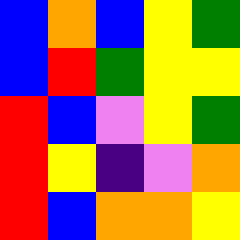[["blue", "orange", "blue", "yellow", "green"], ["blue", "red", "green", "yellow", "yellow"], ["red", "blue", "violet", "yellow", "green"], ["red", "yellow", "indigo", "violet", "orange"], ["red", "blue", "orange", "orange", "yellow"]]